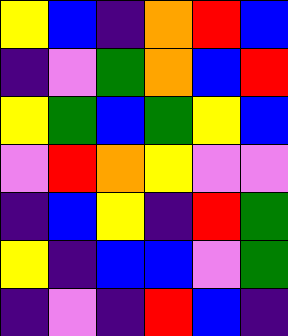[["yellow", "blue", "indigo", "orange", "red", "blue"], ["indigo", "violet", "green", "orange", "blue", "red"], ["yellow", "green", "blue", "green", "yellow", "blue"], ["violet", "red", "orange", "yellow", "violet", "violet"], ["indigo", "blue", "yellow", "indigo", "red", "green"], ["yellow", "indigo", "blue", "blue", "violet", "green"], ["indigo", "violet", "indigo", "red", "blue", "indigo"]]